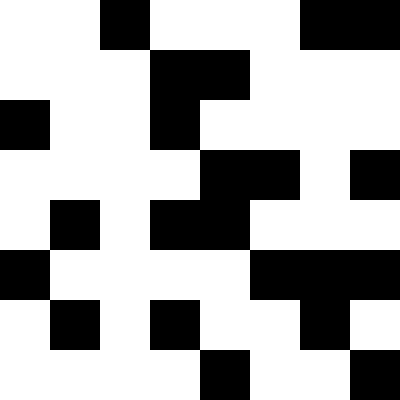[["white", "white", "black", "white", "white", "white", "black", "black"], ["white", "white", "white", "black", "black", "white", "white", "white"], ["black", "white", "white", "black", "white", "white", "white", "white"], ["white", "white", "white", "white", "black", "black", "white", "black"], ["white", "black", "white", "black", "black", "white", "white", "white"], ["black", "white", "white", "white", "white", "black", "black", "black"], ["white", "black", "white", "black", "white", "white", "black", "white"], ["white", "white", "white", "white", "black", "white", "white", "black"]]